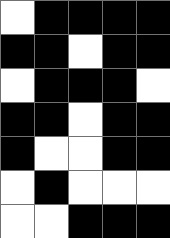[["white", "black", "black", "black", "black"], ["black", "black", "white", "black", "black"], ["white", "black", "black", "black", "white"], ["black", "black", "white", "black", "black"], ["black", "white", "white", "black", "black"], ["white", "black", "white", "white", "white"], ["white", "white", "black", "black", "black"]]